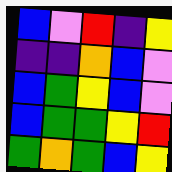[["blue", "violet", "red", "indigo", "yellow"], ["indigo", "indigo", "orange", "blue", "violet"], ["blue", "green", "yellow", "blue", "violet"], ["blue", "green", "green", "yellow", "red"], ["green", "orange", "green", "blue", "yellow"]]